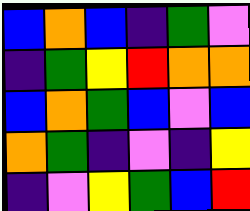[["blue", "orange", "blue", "indigo", "green", "violet"], ["indigo", "green", "yellow", "red", "orange", "orange"], ["blue", "orange", "green", "blue", "violet", "blue"], ["orange", "green", "indigo", "violet", "indigo", "yellow"], ["indigo", "violet", "yellow", "green", "blue", "red"]]